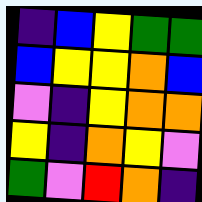[["indigo", "blue", "yellow", "green", "green"], ["blue", "yellow", "yellow", "orange", "blue"], ["violet", "indigo", "yellow", "orange", "orange"], ["yellow", "indigo", "orange", "yellow", "violet"], ["green", "violet", "red", "orange", "indigo"]]